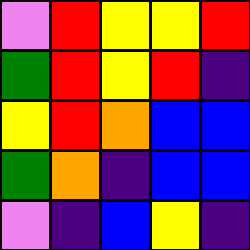[["violet", "red", "yellow", "yellow", "red"], ["green", "red", "yellow", "red", "indigo"], ["yellow", "red", "orange", "blue", "blue"], ["green", "orange", "indigo", "blue", "blue"], ["violet", "indigo", "blue", "yellow", "indigo"]]